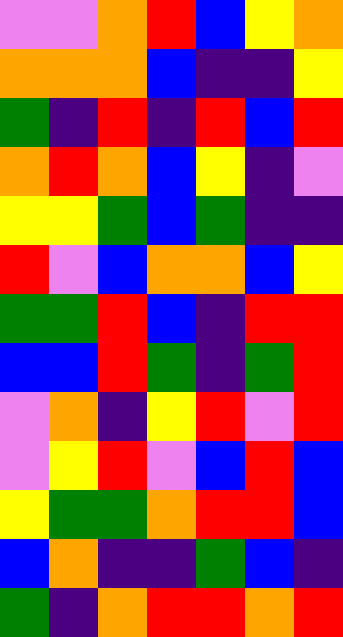[["violet", "violet", "orange", "red", "blue", "yellow", "orange"], ["orange", "orange", "orange", "blue", "indigo", "indigo", "yellow"], ["green", "indigo", "red", "indigo", "red", "blue", "red"], ["orange", "red", "orange", "blue", "yellow", "indigo", "violet"], ["yellow", "yellow", "green", "blue", "green", "indigo", "indigo"], ["red", "violet", "blue", "orange", "orange", "blue", "yellow"], ["green", "green", "red", "blue", "indigo", "red", "red"], ["blue", "blue", "red", "green", "indigo", "green", "red"], ["violet", "orange", "indigo", "yellow", "red", "violet", "red"], ["violet", "yellow", "red", "violet", "blue", "red", "blue"], ["yellow", "green", "green", "orange", "red", "red", "blue"], ["blue", "orange", "indigo", "indigo", "green", "blue", "indigo"], ["green", "indigo", "orange", "red", "red", "orange", "red"]]